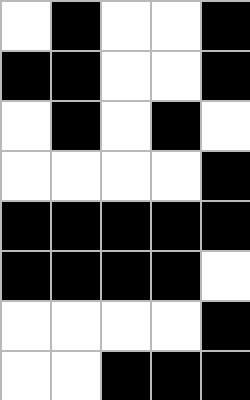[["white", "black", "white", "white", "black"], ["black", "black", "white", "white", "black"], ["white", "black", "white", "black", "white"], ["white", "white", "white", "white", "black"], ["black", "black", "black", "black", "black"], ["black", "black", "black", "black", "white"], ["white", "white", "white", "white", "black"], ["white", "white", "black", "black", "black"]]